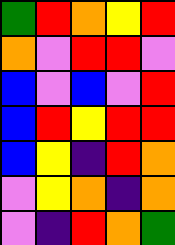[["green", "red", "orange", "yellow", "red"], ["orange", "violet", "red", "red", "violet"], ["blue", "violet", "blue", "violet", "red"], ["blue", "red", "yellow", "red", "red"], ["blue", "yellow", "indigo", "red", "orange"], ["violet", "yellow", "orange", "indigo", "orange"], ["violet", "indigo", "red", "orange", "green"]]